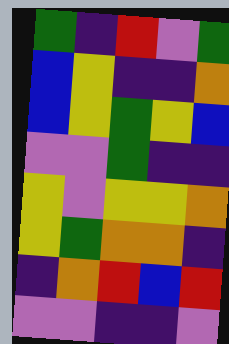[["green", "indigo", "red", "violet", "green"], ["blue", "yellow", "indigo", "indigo", "orange"], ["blue", "yellow", "green", "yellow", "blue"], ["violet", "violet", "green", "indigo", "indigo"], ["yellow", "violet", "yellow", "yellow", "orange"], ["yellow", "green", "orange", "orange", "indigo"], ["indigo", "orange", "red", "blue", "red"], ["violet", "violet", "indigo", "indigo", "violet"]]